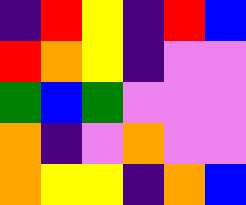[["indigo", "red", "yellow", "indigo", "red", "blue"], ["red", "orange", "yellow", "indigo", "violet", "violet"], ["green", "blue", "green", "violet", "violet", "violet"], ["orange", "indigo", "violet", "orange", "violet", "violet"], ["orange", "yellow", "yellow", "indigo", "orange", "blue"]]